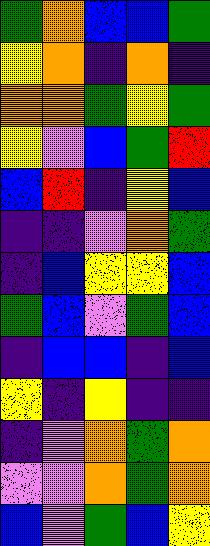[["green", "orange", "blue", "blue", "green"], ["yellow", "orange", "indigo", "orange", "indigo"], ["orange", "orange", "green", "yellow", "green"], ["yellow", "violet", "blue", "green", "red"], ["blue", "red", "indigo", "yellow", "blue"], ["indigo", "indigo", "violet", "orange", "green"], ["indigo", "blue", "yellow", "yellow", "blue"], ["green", "blue", "violet", "green", "blue"], ["indigo", "blue", "blue", "indigo", "blue"], ["yellow", "indigo", "yellow", "indigo", "indigo"], ["indigo", "violet", "orange", "green", "orange"], ["violet", "violet", "orange", "green", "orange"], ["blue", "violet", "green", "blue", "yellow"]]